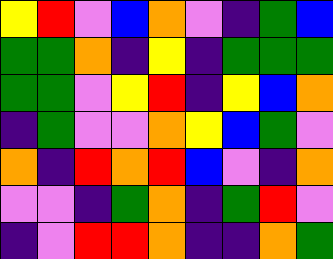[["yellow", "red", "violet", "blue", "orange", "violet", "indigo", "green", "blue"], ["green", "green", "orange", "indigo", "yellow", "indigo", "green", "green", "green"], ["green", "green", "violet", "yellow", "red", "indigo", "yellow", "blue", "orange"], ["indigo", "green", "violet", "violet", "orange", "yellow", "blue", "green", "violet"], ["orange", "indigo", "red", "orange", "red", "blue", "violet", "indigo", "orange"], ["violet", "violet", "indigo", "green", "orange", "indigo", "green", "red", "violet"], ["indigo", "violet", "red", "red", "orange", "indigo", "indigo", "orange", "green"]]